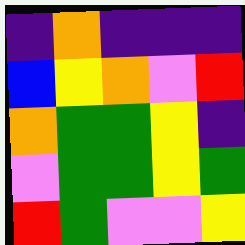[["indigo", "orange", "indigo", "indigo", "indigo"], ["blue", "yellow", "orange", "violet", "red"], ["orange", "green", "green", "yellow", "indigo"], ["violet", "green", "green", "yellow", "green"], ["red", "green", "violet", "violet", "yellow"]]